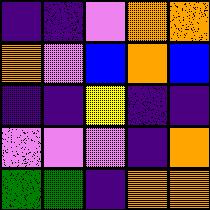[["indigo", "indigo", "violet", "orange", "orange"], ["orange", "violet", "blue", "orange", "blue"], ["indigo", "indigo", "yellow", "indigo", "indigo"], ["violet", "violet", "violet", "indigo", "orange"], ["green", "green", "indigo", "orange", "orange"]]